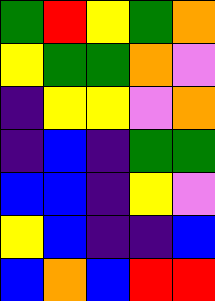[["green", "red", "yellow", "green", "orange"], ["yellow", "green", "green", "orange", "violet"], ["indigo", "yellow", "yellow", "violet", "orange"], ["indigo", "blue", "indigo", "green", "green"], ["blue", "blue", "indigo", "yellow", "violet"], ["yellow", "blue", "indigo", "indigo", "blue"], ["blue", "orange", "blue", "red", "red"]]